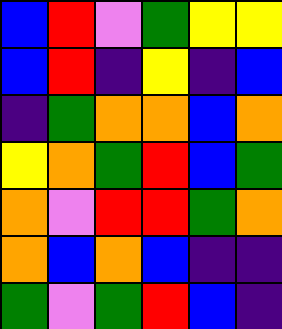[["blue", "red", "violet", "green", "yellow", "yellow"], ["blue", "red", "indigo", "yellow", "indigo", "blue"], ["indigo", "green", "orange", "orange", "blue", "orange"], ["yellow", "orange", "green", "red", "blue", "green"], ["orange", "violet", "red", "red", "green", "orange"], ["orange", "blue", "orange", "blue", "indigo", "indigo"], ["green", "violet", "green", "red", "blue", "indigo"]]